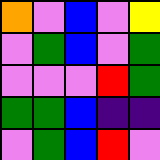[["orange", "violet", "blue", "violet", "yellow"], ["violet", "green", "blue", "violet", "green"], ["violet", "violet", "violet", "red", "green"], ["green", "green", "blue", "indigo", "indigo"], ["violet", "green", "blue", "red", "violet"]]